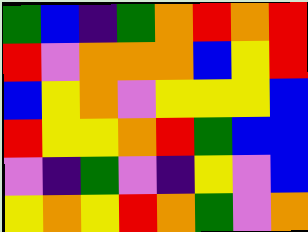[["green", "blue", "indigo", "green", "orange", "red", "orange", "red"], ["red", "violet", "orange", "orange", "orange", "blue", "yellow", "red"], ["blue", "yellow", "orange", "violet", "yellow", "yellow", "yellow", "blue"], ["red", "yellow", "yellow", "orange", "red", "green", "blue", "blue"], ["violet", "indigo", "green", "violet", "indigo", "yellow", "violet", "blue"], ["yellow", "orange", "yellow", "red", "orange", "green", "violet", "orange"]]